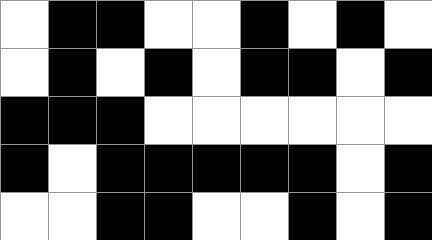[["white", "black", "black", "white", "white", "black", "white", "black", "white"], ["white", "black", "white", "black", "white", "black", "black", "white", "black"], ["black", "black", "black", "white", "white", "white", "white", "white", "white"], ["black", "white", "black", "black", "black", "black", "black", "white", "black"], ["white", "white", "black", "black", "white", "white", "black", "white", "black"]]